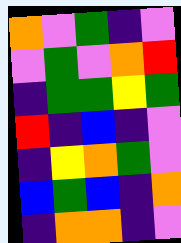[["orange", "violet", "green", "indigo", "violet"], ["violet", "green", "violet", "orange", "red"], ["indigo", "green", "green", "yellow", "green"], ["red", "indigo", "blue", "indigo", "violet"], ["indigo", "yellow", "orange", "green", "violet"], ["blue", "green", "blue", "indigo", "orange"], ["indigo", "orange", "orange", "indigo", "violet"]]